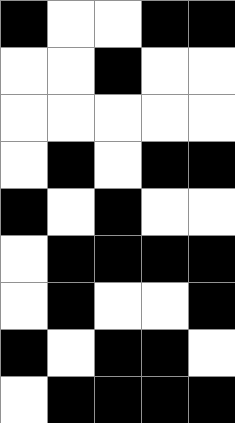[["black", "white", "white", "black", "black"], ["white", "white", "black", "white", "white"], ["white", "white", "white", "white", "white"], ["white", "black", "white", "black", "black"], ["black", "white", "black", "white", "white"], ["white", "black", "black", "black", "black"], ["white", "black", "white", "white", "black"], ["black", "white", "black", "black", "white"], ["white", "black", "black", "black", "black"]]